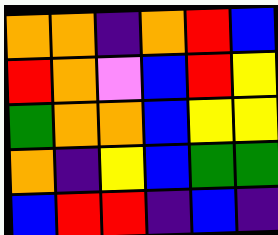[["orange", "orange", "indigo", "orange", "red", "blue"], ["red", "orange", "violet", "blue", "red", "yellow"], ["green", "orange", "orange", "blue", "yellow", "yellow"], ["orange", "indigo", "yellow", "blue", "green", "green"], ["blue", "red", "red", "indigo", "blue", "indigo"]]